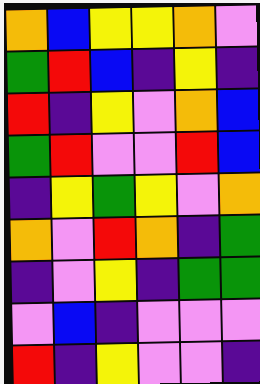[["orange", "blue", "yellow", "yellow", "orange", "violet"], ["green", "red", "blue", "indigo", "yellow", "indigo"], ["red", "indigo", "yellow", "violet", "orange", "blue"], ["green", "red", "violet", "violet", "red", "blue"], ["indigo", "yellow", "green", "yellow", "violet", "orange"], ["orange", "violet", "red", "orange", "indigo", "green"], ["indigo", "violet", "yellow", "indigo", "green", "green"], ["violet", "blue", "indigo", "violet", "violet", "violet"], ["red", "indigo", "yellow", "violet", "violet", "indigo"]]